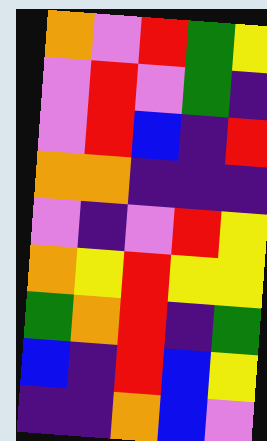[["orange", "violet", "red", "green", "yellow"], ["violet", "red", "violet", "green", "indigo"], ["violet", "red", "blue", "indigo", "red"], ["orange", "orange", "indigo", "indigo", "indigo"], ["violet", "indigo", "violet", "red", "yellow"], ["orange", "yellow", "red", "yellow", "yellow"], ["green", "orange", "red", "indigo", "green"], ["blue", "indigo", "red", "blue", "yellow"], ["indigo", "indigo", "orange", "blue", "violet"]]